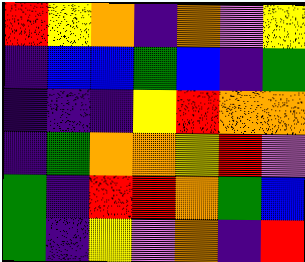[["red", "yellow", "orange", "indigo", "orange", "violet", "yellow"], ["indigo", "blue", "blue", "green", "blue", "indigo", "green"], ["indigo", "indigo", "indigo", "yellow", "red", "orange", "orange"], ["indigo", "green", "orange", "orange", "yellow", "red", "violet"], ["green", "indigo", "red", "red", "orange", "green", "blue"], ["green", "indigo", "yellow", "violet", "orange", "indigo", "red"]]